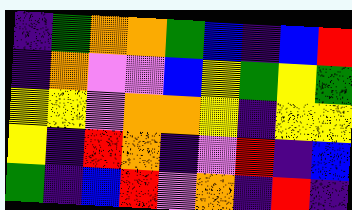[["indigo", "green", "orange", "orange", "green", "blue", "indigo", "blue", "red"], ["indigo", "orange", "violet", "violet", "blue", "yellow", "green", "yellow", "green"], ["yellow", "yellow", "violet", "orange", "orange", "yellow", "indigo", "yellow", "yellow"], ["yellow", "indigo", "red", "orange", "indigo", "violet", "red", "indigo", "blue"], ["green", "indigo", "blue", "red", "violet", "orange", "indigo", "red", "indigo"]]